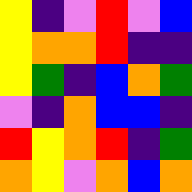[["yellow", "indigo", "violet", "red", "violet", "blue"], ["yellow", "orange", "orange", "red", "indigo", "indigo"], ["yellow", "green", "indigo", "blue", "orange", "green"], ["violet", "indigo", "orange", "blue", "blue", "indigo"], ["red", "yellow", "orange", "red", "indigo", "green"], ["orange", "yellow", "violet", "orange", "blue", "orange"]]